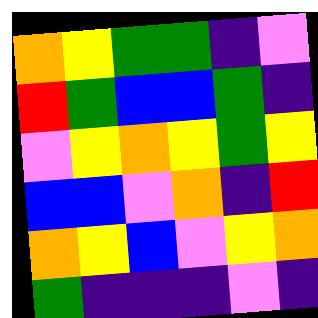[["orange", "yellow", "green", "green", "indigo", "violet"], ["red", "green", "blue", "blue", "green", "indigo"], ["violet", "yellow", "orange", "yellow", "green", "yellow"], ["blue", "blue", "violet", "orange", "indigo", "red"], ["orange", "yellow", "blue", "violet", "yellow", "orange"], ["green", "indigo", "indigo", "indigo", "violet", "indigo"]]